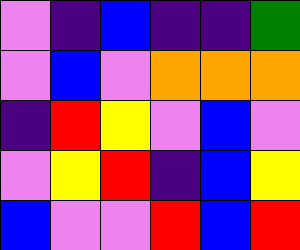[["violet", "indigo", "blue", "indigo", "indigo", "green"], ["violet", "blue", "violet", "orange", "orange", "orange"], ["indigo", "red", "yellow", "violet", "blue", "violet"], ["violet", "yellow", "red", "indigo", "blue", "yellow"], ["blue", "violet", "violet", "red", "blue", "red"]]